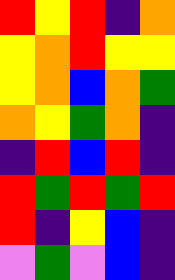[["red", "yellow", "red", "indigo", "orange"], ["yellow", "orange", "red", "yellow", "yellow"], ["yellow", "orange", "blue", "orange", "green"], ["orange", "yellow", "green", "orange", "indigo"], ["indigo", "red", "blue", "red", "indigo"], ["red", "green", "red", "green", "red"], ["red", "indigo", "yellow", "blue", "indigo"], ["violet", "green", "violet", "blue", "indigo"]]